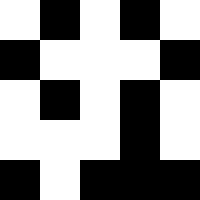[["white", "black", "white", "black", "white"], ["black", "white", "white", "white", "black"], ["white", "black", "white", "black", "white"], ["white", "white", "white", "black", "white"], ["black", "white", "black", "black", "black"]]